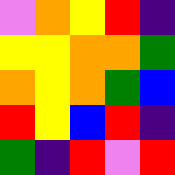[["violet", "orange", "yellow", "red", "indigo"], ["yellow", "yellow", "orange", "orange", "green"], ["orange", "yellow", "orange", "green", "blue"], ["red", "yellow", "blue", "red", "indigo"], ["green", "indigo", "red", "violet", "red"]]